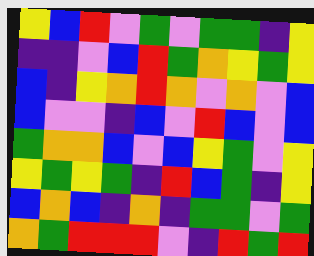[["yellow", "blue", "red", "violet", "green", "violet", "green", "green", "indigo", "yellow"], ["indigo", "indigo", "violet", "blue", "red", "green", "orange", "yellow", "green", "yellow"], ["blue", "indigo", "yellow", "orange", "red", "orange", "violet", "orange", "violet", "blue"], ["blue", "violet", "violet", "indigo", "blue", "violet", "red", "blue", "violet", "blue"], ["green", "orange", "orange", "blue", "violet", "blue", "yellow", "green", "violet", "yellow"], ["yellow", "green", "yellow", "green", "indigo", "red", "blue", "green", "indigo", "yellow"], ["blue", "orange", "blue", "indigo", "orange", "indigo", "green", "green", "violet", "green"], ["orange", "green", "red", "red", "red", "violet", "indigo", "red", "green", "red"]]